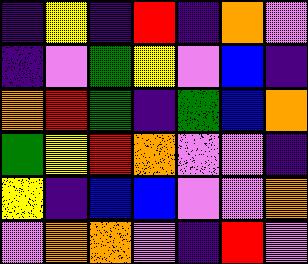[["indigo", "yellow", "indigo", "red", "indigo", "orange", "violet"], ["indigo", "violet", "green", "yellow", "violet", "blue", "indigo"], ["orange", "red", "green", "indigo", "green", "blue", "orange"], ["green", "yellow", "red", "orange", "violet", "violet", "indigo"], ["yellow", "indigo", "blue", "blue", "violet", "violet", "orange"], ["violet", "orange", "orange", "violet", "indigo", "red", "violet"]]